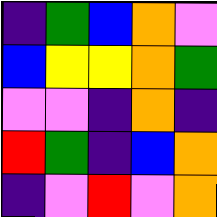[["indigo", "green", "blue", "orange", "violet"], ["blue", "yellow", "yellow", "orange", "green"], ["violet", "violet", "indigo", "orange", "indigo"], ["red", "green", "indigo", "blue", "orange"], ["indigo", "violet", "red", "violet", "orange"]]